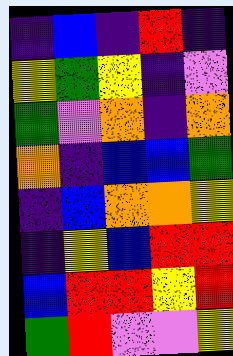[["indigo", "blue", "indigo", "red", "indigo"], ["yellow", "green", "yellow", "indigo", "violet"], ["green", "violet", "orange", "indigo", "orange"], ["orange", "indigo", "blue", "blue", "green"], ["indigo", "blue", "orange", "orange", "yellow"], ["indigo", "yellow", "blue", "red", "red"], ["blue", "red", "red", "yellow", "red"], ["green", "red", "violet", "violet", "yellow"]]